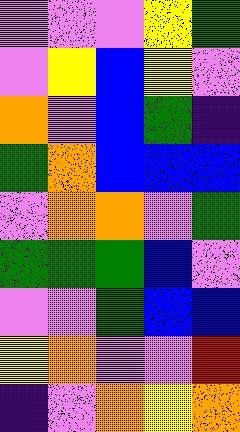[["violet", "violet", "violet", "yellow", "green"], ["violet", "yellow", "blue", "yellow", "violet"], ["orange", "violet", "blue", "green", "indigo"], ["green", "orange", "blue", "blue", "blue"], ["violet", "orange", "orange", "violet", "green"], ["green", "green", "green", "blue", "violet"], ["violet", "violet", "green", "blue", "blue"], ["yellow", "orange", "violet", "violet", "red"], ["indigo", "violet", "orange", "yellow", "orange"]]